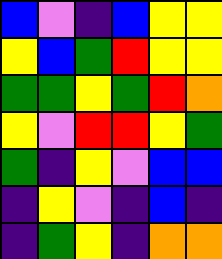[["blue", "violet", "indigo", "blue", "yellow", "yellow"], ["yellow", "blue", "green", "red", "yellow", "yellow"], ["green", "green", "yellow", "green", "red", "orange"], ["yellow", "violet", "red", "red", "yellow", "green"], ["green", "indigo", "yellow", "violet", "blue", "blue"], ["indigo", "yellow", "violet", "indigo", "blue", "indigo"], ["indigo", "green", "yellow", "indigo", "orange", "orange"]]